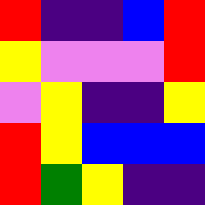[["red", "indigo", "indigo", "blue", "red"], ["yellow", "violet", "violet", "violet", "red"], ["violet", "yellow", "indigo", "indigo", "yellow"], ["red", "yellow", "blue", "blue", "blue"], ["red", "green", "yellow", "indigo", "indigo"]]